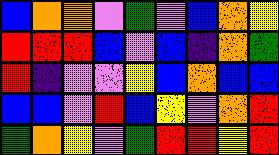[["blue", "orange", "orange", "violet", "green", "violet", "blue", "orange", "yellow"], ["red", "red", "red", "blue", "violet", "blue", "indigo", "orange", "green"], ["red", "indigo", "violet", "violet", "yellow", "blue", "orange", "blue", "blue"], ["blue", "blue", "violet", "red", "blue", "yellow", "violet", "orange", "red"], ["green", "orange", "yellow", "violet", "green", "red", "red", "yellow", "red"]]